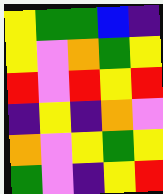[["yellow", "green", "green", "blue", "indigo"], ["yellow", "violet", "orange", "green", "yellow"], ["red", "violet", "red", "yellow", "red"], ["indigo", "yellow", "indigo", "orange", "violet"], ["orange", "violet", "yellow", "green", "yellow"], ["green", "violet", "indigo", "yellow", "red"]]